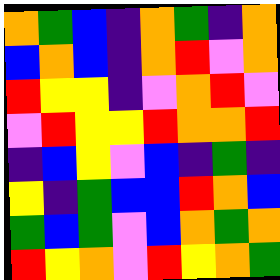[["orange", "green", "blue", "indigo", "orange", "green", "indigo", "orange"], ["blue", "orange", "blue", "indigo", "orange", "red", "violet", "orange"], ["red", "yellow", "yellow", "indigo", "violet", "orange", "red", "violet"], ["violet", "red", "yellow", "yellow", "red", "orange", "orange", "red"], ["indigo", "blue", "yellow", "violet", "blue", "indigo", "green", "indigo"], ["yellow", "indigo", "green", "blue", "blue", "red", "orange", "blue"], ["green", "blue", "green", "violet", "blue", "orange", "green", "orange"], ["red", "yellow", "orange", "violet", "red", "yellow", "orange", "green"]]